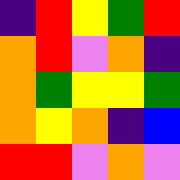[["indigo", "red", "yellow", "green", "red"], ["orange", "red", "violet", "orange", "indigo"], ["orange", "green", "yellow", "yellow", "green"], ["orange", "yellow", "orange", "indigo", "blue"], ["red", "red", "violet", "orange", "violet"]]